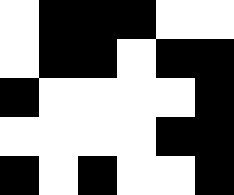[["white", "black", "black", "black", "white", "white"], ["white", "black", "black", "white", "black", "black"], ["black", "white", "white", "white", "white", "black"], ["white", "white", "white", "white", "black", "black"], ["black", "white", "black", "white", "white", "black"]]